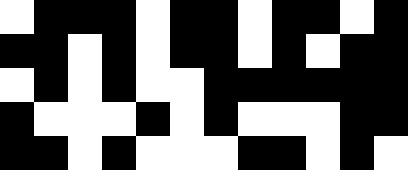[["white", "black", "black", "black", "white", "black", "black", "white", "black", "black", "white", "black"], ["black", "black", "white", "black", "white", "black", "black", "white", "black", "white", "black", "black"], ["white", "black", "white", "black", "white", "white", "black", "black", "black", "black", "black", "black"], ["black", "white", "white", "white", "black", "white", "black", "white", "white", "white", "black", "black"], ["black", "black", "white", "black", "white", "white", "white", "black", "black", "white", "black", "white"]]